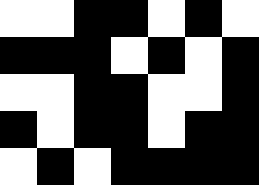[["white", "white", "black", "black", "white", "black", "white"], ["black", "black", "black", "white", "black", "white", "black"], ["white", "white", "black", "black", "white", "white", "black"], ["black", "white", "black", "black", "white", "black", "black"], ["white", "black", "white", "black", "black", "black", "black"]]